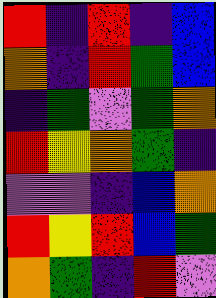[["red", "indigo", "red", "indigo", "blue"], ["orange", "indigo", "red", "green", "blue"], ["indigo", "green", "violet", "green", "orange"], ["red", "yellow", "orange", "green", "indigo"], ["violet", "violet", "indigo", "blue", "orange"], ["red", "yellow", "red", "blue", "green"], ["orange", "green", "indigo", "red", "violet"]]